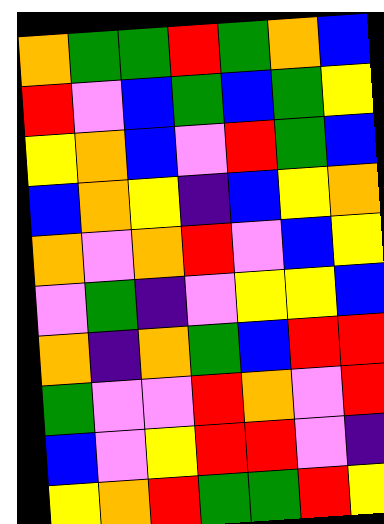[["orange", "green", "green", "red", "green", "orange", "blue"], ["red", "violet", "blue", "green", "blue", "green", "yellow"], ["yellow", "orange", "blue", "violet", "red", "green", "blue"], ["blue", "orange", "yellow", "indigo", "blue", "yellow", "orange"], ["orange", "violet", "orange", "red", "violet", "blue", "yellow"], ["violet", "green", "indigo", "violet", "yellow", "yellow", "blue"], ["orange", "indigo", "orange", "green", "blue", "red", "red"], ["green", "violet", "violet", "red", "orange", "violet", "red"], ["blue", "violet", "yellow", "red", "red", "violet", "indigo"], ["yellow", "orange", "red", "green", "green", "red", "yellow"]]